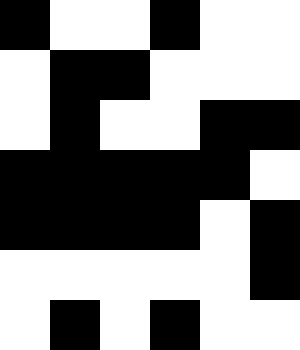[["black", "white", "white", "black", "white", "white"], ["white", "black", "black", "white", "white", "white"], ["white", "black", "white", "white", "black", "black"], ["black", "black", "black", "black", "black", "white"], ["black", "black", "black", "black", "white", "black"], ["white", "white", "white", "white", "white", "black"], ["white", "black", "white", "black", "white", "white"]]